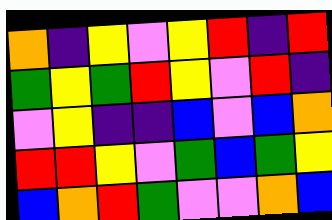[["orange", "indigo", "yellow", "violet", "yellow", "red", "indigo", "red"], ["green", "yellow", "green", "red", "yellow", "violet", "red", "indigo"], ["violet", "yellow", "indigo", "indigo", "blue", "violet", "blue", "orange"], ["red", "red", "yellow", "violet", "green", "blue", "green", "yellow"], ["blue", "orange", "red", "green", "violet", "violet", "orange", "blue"]]